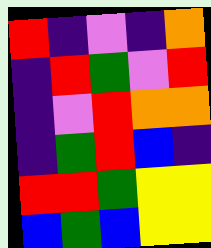[["red", "indigo", "violet", "indigo", "orange"], ["indigo", "red", "green", "violet", "red"], ["indigo", "violet", "red", "orange", "orange"], ["indigo", "green", "red", "blue", "indigo"], ["red", "red", "green", "yellow", "yellow"], ["blue", "green", "blue", "yellow", "yellow"]]